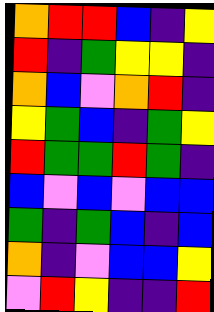[["orange", "red", "red", "blue", "indigo", "yellow"], ["red", "indigo", "green", "yellow", "yellow", "indigo"], ["orange", "blue", "violet", "orange", "red", "indigo"], ["yellow", "green", "blue", "indigo", "green", "yellow"], ["red", "green", "green", "red", "green", "indigo"], ["blue", "violet", "blue", "violet", "blue", "blue"], ["green", "indigo", "green", "blue", "indigo", "blue"], ["orange", "indigo", "violet", "blue", "blue", "yellow"], ["violet", "red", "yellow", "indigo", "indigo", "red"]]